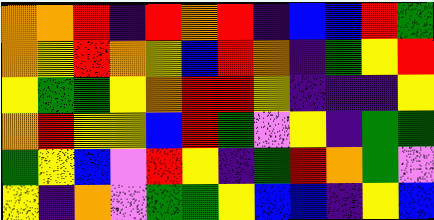[["orange", "orange", "red", "indigo", "red", "orange", "red", "indigo", "blue", "blue", "red", "green"], ["orange", "yellow", "red", "orange", "yellow", "blue", "red", "orange", "indigo", "green", "yellow", "red"], ["yellow", "green", "green", "yellow", "orange", "red", "red", "yellow", "indigo", "indigo", "indigo", "yellow"], ["orange", "red", "yellow", "yellow", "blue", "red", "green", "violet", "yellow", "indigo", "green", "green"], ["green", "yellow", "blue", "violet", "red", "yellow", "indigo", "green", "red", "orange", "green", "violet"], ["yellow", "indigo", "orange", "violet", "green", "green", "yellow", "blue", "blue", "indigo", "yellow", "blue"]]